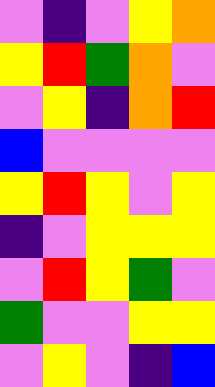[["violet", "indigo", "violet", "yellow", "orange"], ["yellow", "red", "green", "orange", "violet"], ["violet", "yellow", "indigo", "orange", "red"], ["blue", "violet", "violet", "violet", "violet"], ["yellow", "red", "yellow", "violet", "yellow"], ["indigo", "violet", "yellow", "yellow", "yellow"], ["violet", "red", "yellow", "green", "violet"], ["green", "violet", "violet", "yellow", "yellow"], ["violet", "yellow", "violet", "indigo", "blue"]]